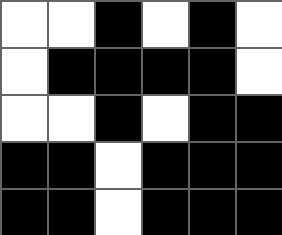[["white", "white", "black", "white", "black", "white"], ["white", "black", "black", "black", "black", "white"], ["white", "white", "black", "white", "black", "black"], ["black", "black", "white", "black", "black", "black"], ["black", "black", "white", "black", "black", "black"]]